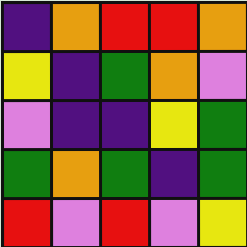[["indigo", "orange", "red", "red", "orange"], ["yellow", "indigo", "green", "orange", "violet"], ["violet", "indigo", "indigo", "yellow", "green"], ["green", "orange", "green", "indigo", "green"], ["red", "violet", "red", "violet", "yellow"]]